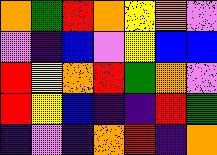[["orange", "green", "red", "orange", "yellow", "orange", "violet"], ["violet", "indigo", "blue", "violet", "yellow", "blue", "blue"], ["red", "yellow", "orange", "red", "green", "orange", "violet"], ["red", "yellow", "blue", "indigo", "indigo", "red", "green"], ["indigo", "violet", "indigo", "orange", "red", "indigo", "orange"]]